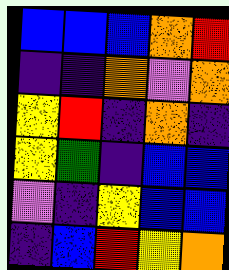[["blue", "blue", "blue", "orange", "red"], ["indigo", "indigo", "orange", "violet", "orange"], ["yellow", "red", "indigo", "orange", "indigo"], ["yellow", "green", "indigo", "blue", "blue"], ["violet", "indigo", "yellow", "blue", "blue"], ["indigo", "blue", "red", "yellow", "orange"]]